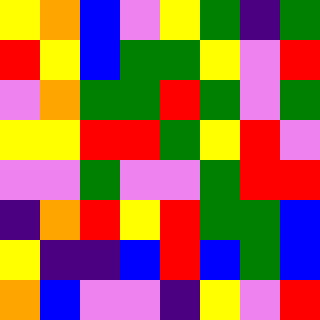[["yellow", "orange", "blue", "violet", "yellow", "green", "indigo", "green"], ["red", "yellow", "blue", "green", "green", "yellow", "violet", "red"], ["violet", "orange", "green", "green", "red", "green", "violet", "green"], ["yellow", "yellow", "red", "red", "green", "yellow", "red", "violet"], ["violet", "violet", "green", "violet", "violet", "green", "red", "red"], ["indigo", "orange", "red", "yellow", "red", "green", "green", "blue"], ["yellow", "indigo", "indigo", "blue", "red", "blue", "green", "blue"], ["orange", "blue", "violet", "violet", "indigo", "yellow", "violet", "red"]]